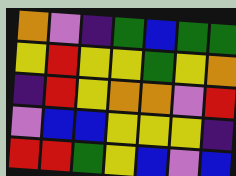[["orange", "violet", "indigo", "green", "blue", "green", "green"], ["yellow", "red", "yellow", "yellow", "green", "yellow", "orange"], ["indigo", "red", "yellow", "orange", "orange", "violet", "red"], ["violet", "blue", "blue", "yellow", "yellow", "yellow", "indigo"], ["red", "red", "green", "yellow", "blue", "violet", "blue"]]